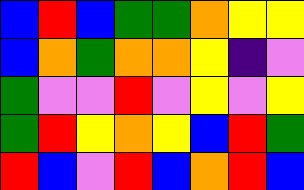[["blue", "red", "blue", "green", "green", "orange", "yellow", "yellow"], ["blue", "orange", "green", "orange", "orange", "yellow", "indigo", "violet"], ["green", "violet", "violet", "red", "violet", "yellow", "violet", "yellow"], ["green", "red", "yellow", "orange", "yellow", "blue", "red", "green"], ["red", "blue", "violet", "red", "blue", "orange", "red", "blue"]]